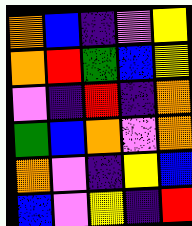[["orange", "blue", "indigo", "violet", "yellow"], ["orange", "red", "green", "blue", "yellow"], ["violet", "indigo", "red", "indigo", "orange"], ["green", "blue", "orange", "violet", "orange"], ["orange", "violet", "indigo", "yellow", "blue"], ["blue", "violet", "yellow", "indigo", "red"]]